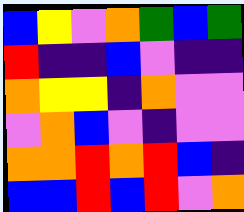[["blue", "yellow", "violet", "orange", "green", "blue", "green"], ["red", "indigo", "indigo", "blue", "violet", "indigo", "indigo"], ["orange", "yellow", "yellow", "indigo", "orange", "violet", "violet"], ["violet", "orange", "blue", "violet", "indigo", "violet", "violet"], ["orange", "orange", "red", "orange", "red", "blue", "indigo"], ["blue", "blue", "red", "blue", "red", "violet", "orange"]]